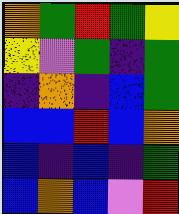[["orange", "green", "red", "green", "yellow"], ["yellow", "violet", "green", "indigo", "green"], ["indigo", "orange", "indigo", "blue", "green"], ["blue", "blue", "red", "blue", "orange"], ["blue", "indigo", "blue", "indigo", "green"], ["blue", "orange", "blue", "violet", "red"]]